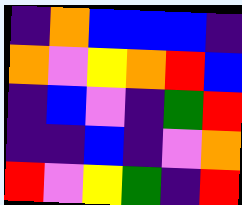[["indigo", "orange", "blue", "blue", "blue", "indigo"], ["orange", "violet", "yellow", "orange", "red", "blue"], ["indigo", "blue", "violet", "indigo", "green", "red"], ["indigo", "indigo", "blue", "indigo", "violet", "orange"], ["red", "violet", "yellow", "green", "indigo", "red"]]